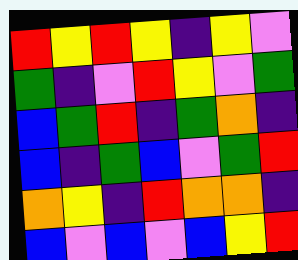[["red", "yellow", "red", "yellow", "indigo", "yellow", "violet"], ["green", "indigo", "violet", "red", "yellow", "violet", "green"], ["blue", "green", "red", "indigo", "green", "orange", "indigo"], ["blue", "indigo", "green", "blue", "violet", "green", "red"], ["orange", "yellow", "indigo", "red", "orange", "orange", "indigo"], ["blue", "violet", "blue", "violet", "blue", "yellow", "red"]]